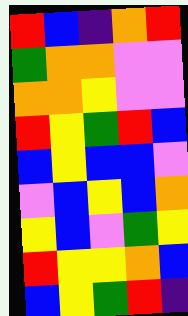[["red", "blue", "indigo", "orange", "red"], ["green", "orange", "orange", "violet", "violet"], ["orange", "orange", "yellow", "violet", "violet"], ["red", "yellow", "green", "red", "blue"], ["blue", "yellow", "blue", "blue", "violet"], ["violet", "blue", "yellow", "blue", "orange"], ["yellow", "blue", "violet", "green", "yellow"], ["red", "yellow", "yellow", "orange", "blue"], ["blue", "yellow", "green", "red", "indigo"]]